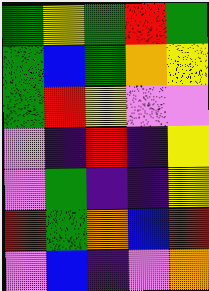[["green", "yellow", "green", "red", "green"], ["green", "blue", "green", "orange", "yellow"], ["green", "red", "yellow", "violet", "violet"], ["violet", "indigo", "red", "indigo", "yellow"], ["violet", "green", "indigo", "indigo", "yellow"], ["red", "green", "orange", "blue", "red"], ["violet", "blue", "indigo", "violet", "orange"]]